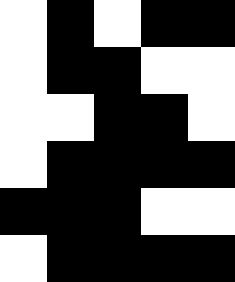[["white", "black", "white", "black", "black"], ["white", "black", "black", "white", "white"], ["white", "white", "black", "black", "white"], ["white", "black", "black", "black", "black"], ["black", "black", "black", "white", "white"], ["white", "black", "black", "black", "black"]]